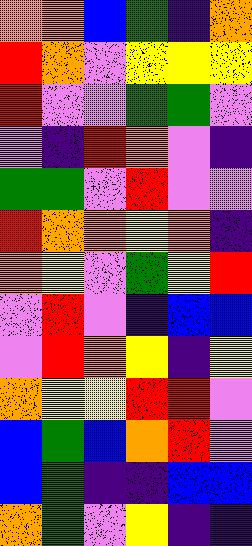[["orange", "orange", "blue", "green", "indigo", "orange"], ["red", "orange", "violet", "yellow", "yellow", "yellow"], ["red", "violet", "violet", "green", "green", "violet"], ["violet", "indigo", "red", "orange", "violet", "indigo"], ["green", "green", "violet", "red", "violet", "violet"], ["red", "orange", "orange", "yellow", "orange", "indigo"], ["orange", "yellow", "violet", "green", "yellow", "red"], ["violet", "red", "violet", "indigo", "blue", "blue"], ["violet", "red", "orange", "yellow", "indigo", "yellow"], ["orange", "yellow", "yellow", "red", "red", "violet"], ["blue", "green", "blue", "orange", "red", "violet"], ["blue", "green", "indigo", "indigo", "blue", "blue"], ["orange", "green", "violet", "yellow", "indigo", "indigo"]]